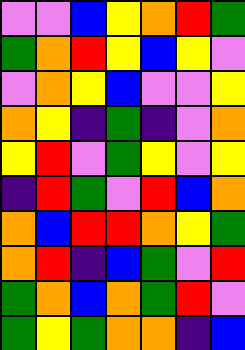[["violet", "violet", "blue", "yellow", "orange", "red", "green"], ["green", "orange", "red", "yellow", "blue", "yellow", "violet"], ["violet", "orange", "yellow", "blue", "violet", "violet", "yellow"], ["orange", "yellow", "indigo", "green", "indigo", "violet", "orange"], ["yellow", "red", "violet", "green", "yellow", "violet", "yellow"], ["indigo", "red", "green", "violet", "red", "blue", "orange"], ["orange", "blue", "red", "red", "orange", "yellow", "green"], ["orange", "red", "indigo", "blue", "green", "violet", "red"], ["green", "orange", "blue", "orange", "green", "red", "violet"], ["green", "yellow", "green", "orange", "orange", "indigo", "blue"]]